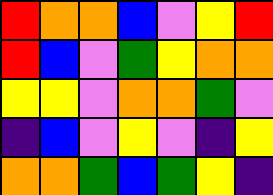[["red", "orange", "orange", "blue", "violet", "yellow", "red"], ["red", "blue", "violet", "green", "yellow", "orange", "orange"], ["yellow", "yellow", "violet", "orange", "orange", "green", "violet"], ["indigo", "blue", "violet", "yellow", "violet", "indigo", "yellow"], ["orange", "orange", "green", "blue", "green", "yellow", "indigo"]]